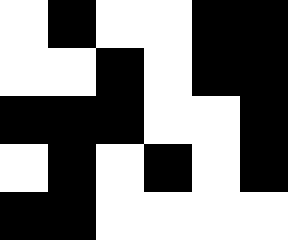[["white", "black", "white", "white", "black", "black"], ["white", "white", "black", "white", "black", "black"], ["black", "black", "black", "white", "white", "black"], ["white", "black", "white", "black", "white", "black"], ["black", "black", "white", "white", "white", "white"]]